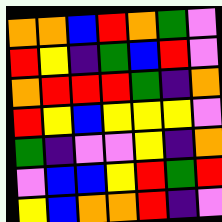[["orange", "orange", "blue", "red", "orange", "green", "violet"], ["red", "yellow", "indigo", "green", "blue", "red", "violet"], ["orange", "red", "red", "red", "green", "indigo", "orange"], ["red", "yellow", "blue", "yellow", "yellow", "yellow", "violet"], ["green", "indigo", "violet", "violet", "yellow", "indigo", "orange"], ["violet", "blue", "blue", "yellow", "red", "green", "red"], ["yellow", "blue", "orange", "orange", "red", "indigo", "violet"]]